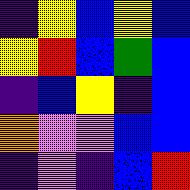[["indigo", "yellow", "blue", "yellow", "blue"], ["yellow", "red", "blue", "green", "blue"], ["indigo", "blue", "yellow", "indigo", "blue"], ["orange", "violet", "violet", "blue", "blue"], ["indigo", "violet", "indigo", "blue", "red"]]